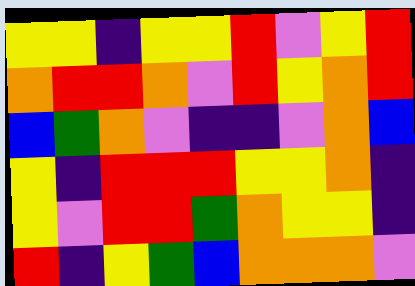[["yellow", "yellow", "indigo", "yellow", "yellow", "red", "violet", "yellow", "red"], ["orange", "red", "red", "orange", "violet", "red", "yellow", "orange", "red"], ["blue", "green", "orange", "violet", "indigo", "indigo", "violet", "orange", "blue"], ["yellow", "indigo", "red", "red", "red", "yellow", "yellow", "orange", "indigo"], ["yellow", "violet", "red", "red", "green", "orange", "yellow", "yellow", "indigo"], ["red", "indigo", "yellow", "green", "blue", "orange", "orange", "orange", "violet"]]